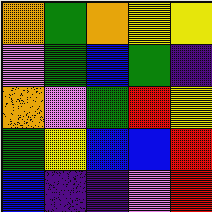[["orange", "green", "orange", "yellow", "yellow"], ["violet", "green", "blue", "green", "indigo"], ["orange", "violet", "green", "red", "yellow"], ["green", "yellow", "blue", "blue", "red"], ["blue", "indigo", "indigo", "violet", "red"]]